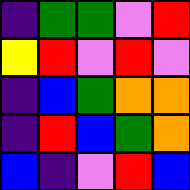[["indigo", "green", "green", "violet", "red"], ["yellow", "red", "violet", "red", "violet"], ["indigo", "blue", "green", "orange", "orange"], ["indigo", "red", "blue", "green", "orange"], ["blue", "indigo", "violet", "red", "blue"]]